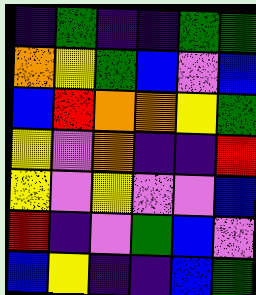[["indigo", "green", "indigo", "indigo", "green", "green"], ["orange", "yellow", "green", "blue", "violet", "blue"], ["blue", "red", "orange", "orange", "yellow", "green"], ["yellow", "violet", "orange", "indigo", "indigo", "red"], ["yellow", "violet", "yellow", "violet", "violet", "blue"], ["red", "indigo", "violet", "green", "blue", "violet"], ["blue", "yellow", "indigo", "indigo", "blue", "green"]]